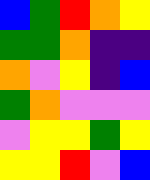[["blue", "green", "red", "orange", "yellow"], ["green", "green", "orange", "indigo", "indigo"], ["orange", "violet", "yellow", "indigo", "blue"], ["green", "orange", "violet", "violet", "violet"], ["violet", "yellow", "yellow", "green", "yellow"], ["yellow", "yellow", "red", "violet", "blue"]]